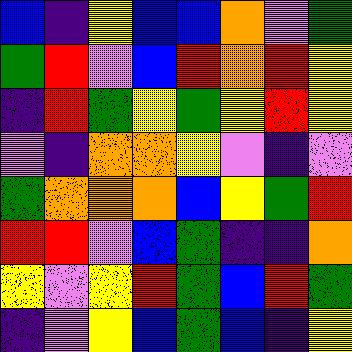[["blue", "indigo", "yellow", "blue", "blue", "orange", "violet", "green"], ["green", "red", "violet", "blue", "red", "orange", "red", "yellow"], ["indigo", "red", "green", "yellow", "green", "yellow", "red", "yellow"], ["violet", "indigo", "orange", "orange", "yellow", "violet", "indigo", "violet"], ["green", "orange", "orange", "orange", "blue", "yellow", "green", "red"], ["red", "red", "violet", "blue", "green", "indigo", "indigo", "orange"], ["yellow", "violet", "yellow", "red", "green", "blue", "red", "green"], ["indigo", "violet", "yellow", "blue", "green", "blue", "indigo", "yellow"]]